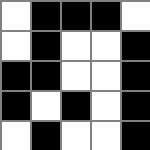[["white", "black", "black", "black", "white"], ["white", "black", "white", "white", "black"], ["black", "black", "white", "white", "black"], ["black", "white", "black", "white", "black"], ["white", "black", "white", "white", "black"]]